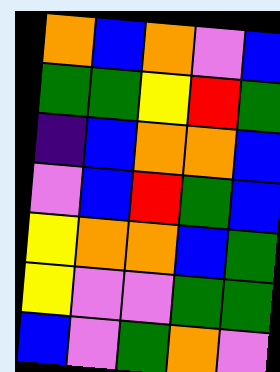[["orange", "blue", "orange", "violet", "blue"], ["green", "green", "yellow", "red", "green"], ["indigo", "blue", "orange", "orange", "blue"], ["violet", "blue", "red", "green", "blue"], ["yellow", "orange", "orange", "blue", "green"], ["yellow", "violet", "violet", "green", "green"], ["blue", "violet", "green", "orange", "violet"]]